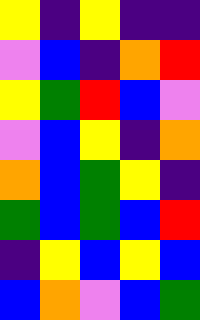[["yellow", "indigo", "yellow", "indigo", "indigo"], ["violet", "blue", "indigo", "orange", "red"], ["yellow", "green", "red", "blue", "violet"], ["violet", "blue", "yellow", "indigo", "orange"], ["orange", "blue", "green", "yellow", "indigo"], ["green", "blue", "green", "blue", "red"], ["indigo", "yellow", "blue", "yellow", "blue"], ["blue", "orange", "violet", "blue", "green"]]